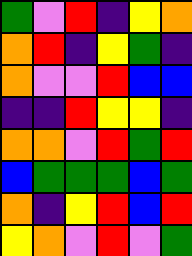[["green", "violet", "red", "indigo", "yellow", "orange"], ["orange", "red", "indigo", "yellow", "green", "indigo"], ["orange", "violet", "violet", "red", "blue", "blue"], ["indigo", "indigo", "red", "yellow", "yellow", "indigo"], ["orange", "orange", "violet", "red", "green", "red"], ["blue", "green", "green", "green", "blue", "green"], ["orange", "indigo", "yellow", "red", "blue", "red"], ["yellow", "orange", "violet", "red", "violet", "green"]]